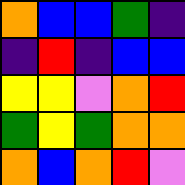[["orange", "blue", "blue", "green", "indigo"], ["indigo", "red", "indigo", "blue", "blue"], ["yellow", "yellow", "violet", "orange", "red"], ["green", "yellow", "green", "orange", "orange"], ["orange", "blue", "orange", "red", "violet"]]